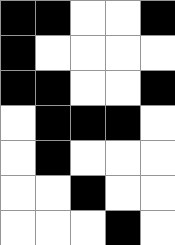[["black", "black", "white", "white", "black"], ["black", "white", "white", "white", "white"], ["black", "black", "white", "white", "black"], ["white", "black", "black", "black", "white"], ["white", "black", "white", "white", "white"], ["white", "white", "black", "white", "white"], ["white", "white", "white", "black", "white"]]